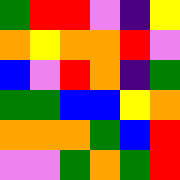[["green", "red", "red", "violet", "indigo", "yellow"], ["orange", "yellow", "orange", "orange", "red", "violet"], ["blue", "violet", "red", "orange", "indigo", "green"], ["green", "green", "blue", "blue", "yellow", "orange"], ["orange", "orange", "orange", "green", "blue", "red"], ["violet", "violet", "green", "orange", "green", "red"]]